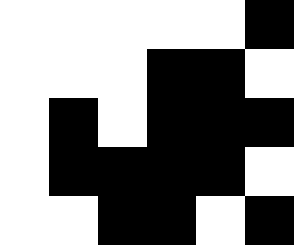[["white", "white", "white", "white", "white", "black"], ["white", "white", "white", "black", "black", "white"], ["white", "black", "white", "black", "black", "black"], ["white", "black", "black", "black", "black", "white"], ["white", "white", "black", "black", "white", "black"]]